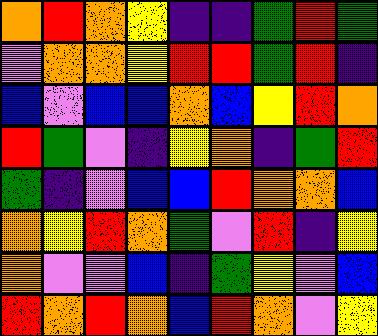[["orange", "red", "orange", "yellow", "indigo", "indigo", "green", "red", "green"], ["violet", "orange", "orange", "yellow", "red", "red", "green", "red", "indigo"], ["blue", "violet", "blue", "blue", "orange", "blue", "yellow", "red", "orange"], ["red", "green", "violet", "indigo", "yellow", "orange", "indigo", "green", "red"], ["green", "indigo", "violet", "blue", "blue", "red", "orange", "orange", "blue"], ["orange", "yellow", "red", "orange", "green", "violet", "red", "indigo", "yellow"], ["orange", "violet", "violet", "blue", "indigo", "green", "yellow", "violet", "blue"], ["red", "orange", "red", "orange", "blue", "red", "orange", "violet", "yellow"]]